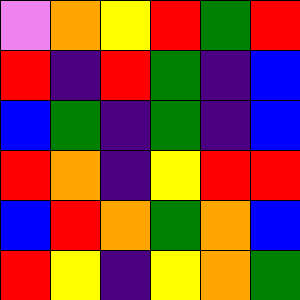[["violet", "orange", "yellow", "red", "green", "red"], ["red", "indigo", "red", "green", "indigo", "blue"], ["blue", "green", "indigo", "green", "indigo", "blue"], ["red", "orange", "indigo", "yellow", "red", "red"], ["blue", "red", "orange", "green", "orange", "blue"], ["red", "yellow", "indigo", "yellow", "orange", "green"]]